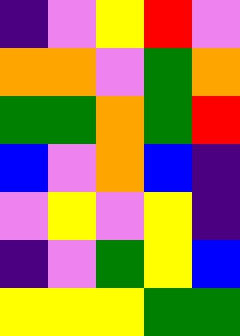[["indigo", "violet", "yellow", "red", "violet"], ["orange", "orange", "violet", "green", "orange"], ["green", "green", "orange", "green", "red"], ["blue", "violet", "orange", "blue", "indigo"], ["violet", "yellow", "violet", "yellow", "indigo"], ["indigo", "violet", "green", "yellow", "blue"], ["yellow", "yellow", "yellow", "green", "green"]]